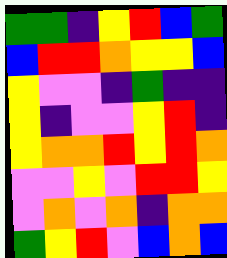[["green", "green", "indigo", "yellow", "red", "blue", "green"], ["blue", "red", "red", "orange", "yellow", "yellow", "blue"], ["yellow", "violet", "violet", "indigo", "green", "indigo", "indigo"], ["yellow", "indigo", "violet", "violet", "yellow", "red", "indigo"], ["yellow", "orange", "orange", "red", "yellow", "red", "orange"], ["violet", "violet", "yellow", "violet", "red", "red", "yellow"], ["violet", "orange", "violet", "orange", "indigo", "orange", "orange"], ["green", "yellow", "red", "violet", "blue", "orange", "blue"]]